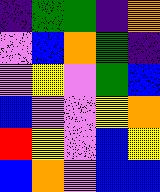[["indigo", "green", "green", "indigo", "orange"], ["violet", "blue", "orange", "green", "indigo"], ["violet", "yellow", "violet", "green", "blue"], ["blue", "violet", "violet", "yellow", "orange"], ["red", "yellow", "violet", "blue", "yellow"], ["blue", "orange", "violet", "blue", "blue"]]